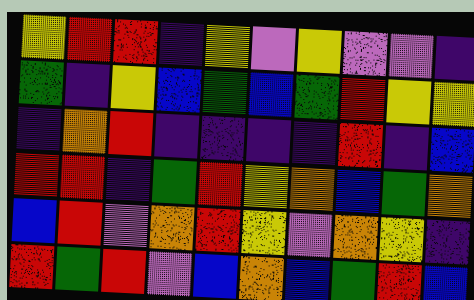[["yellow", "red", "red", "indigo", "yellow", "violet", "yellow", "violet", "violet", "indigo"], ["green", "indigo", "yellow", "blue", "green", "blue", "green", "red", "yellow", "yellow"], ["indigo", "orange", "red", "indigo", "indigo", "indigo", "indigo", "red", "indigo", "blue"], ["red", "red", "indigo", "green", "red", "yellow", "orange", "blue", "green", "orange"], ["blue", "red", "violet", "orange", "red", "yellow", "violet", "orange", "yellow", "indigo"], ["red", "green", "red", "violet", "blue", "orange", "blue", "green", "red", "blue"]]